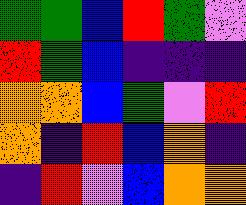[["green", "green", "blue", "red", "green", "violet"], ["red", "green", "blue", "indigo", "indigo", "indigo"], ["orange", "orange", "blue", "green", "violet", "red"], ["orange", "indigo", "red", "blue", "orange", "indigo"], ["indigo", "red", "violet", "blue", "orange", "orange"]]